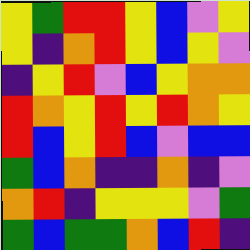[["yellow", "green", "red", "red", "yellow", "blue", "violet", "yellow"], ["yellow", "indigo", "orange", "red", "yellow", "blue", "yellow", "violet"], ["indigo", "yellow", "red", "violet", "blue", "yellow", "orange", "orange"], ["red", "orange", "yellow", "red", "yellow", "red", "orange", "yellow"], ["red", "blue", "yellow", "red", "blue", "violet", "blue", "blue"], ["green", "blue", "orange", "indigo", "indigo", "orange", "indigo", "violet"], ["orange", "red", "indigo", "yellow", "yellow", "yellow", "violet", "green"], ["green", "blue", "green", "green", "orange", "blue", "red", "indigo"]]